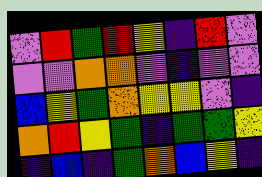[["violet", "red", "green", "red", "yellow", "indigo", "red", "violet"], ["violet", "violet", "orange", "orange", "violet", "indigo", "violet", "violet"], ["blue", "yellow", "green", "orange", "yellow", "yellow", "violet", "indigo"], ["orange", "red", "yellow", "green", "indigo", "green", "green", "yellow"], ["indigo", "blue", "indigo", "green", "orange", "blue", "yellow", "indigo"]]